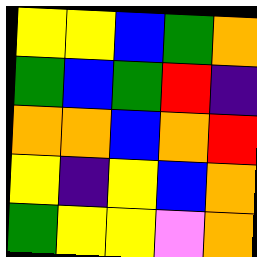[["yellow", "yellow", "blue", "green", "orange"], ["green", "blue", "green", "red", "indigo"], ["orange", "orange", "blue", "orange", "red"], ["yellow", "indigo", "yellow", "blue", "orange"], ["green", "yellow", "yellow", "violet", "orange"]]